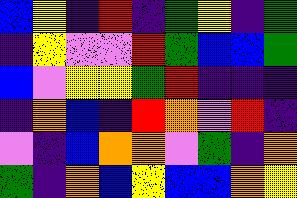[["blue", "yellow", "indigo", "red", "indigo", "green", "yellow", "indigo", "green"], ["indigo", "yellow", "violet", "violet", "red", "green", "blue", "blue", "green"], ["blue", "violet", "yellow", "yellow", "green", "red", "indigo", "indigo", "indigo"], ["indigo", "orange", "blue", "indigo", "red", "orange", "violet", "red", "indigo"], ["violet", "indigo", "blue", "orange", "orange", "violet", "green", "indigo", "orange"], ["green", "indigo", "orange", "blue", "yellow", "blue", "blue", "orange", "yellow"]]